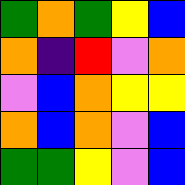[["green", "orange", "green", "yellow", "blue"], ["orange", "indigo", "red", "violet", "orange"], ["violet", "blue", "orange", "yellow", "yellow"], ["orange", "blue", "orange", "violet", "blue"], ["green", "green", "yellow", "violet", "blue"]]